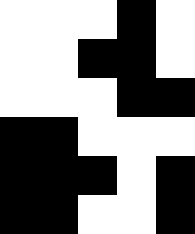[["white", "white", "white", "black", "white"], ["white", "white", "black", "black", "white"], ["white", "white", "white", "black", "black"], ["black", "black", "white", "white", "white"], ["black", "black", "black", "white", "black"], ["black", "black", "white", "white", "black"]]